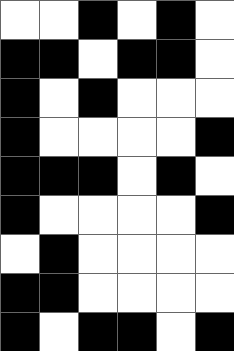[["white", "white", "black", "white", "black", "white"], ["black", "black", "white", "black", "black", "white"], ["black", "white", "black", "white", "white", "white"], ["black", "white", "white", "white", "white", "black"], ["black", "black", "black", "white", "black", "white"], ["black", "white", "white", "white", "white", "black"], ["white", "black", "white", "white", "white", "white"], ["black", "black", "white", "white", "white", "white"], ["black", "white", "black", "black", "white", "black"]]